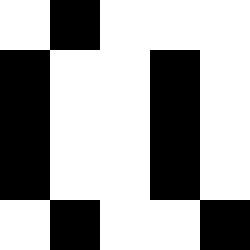[["white", "black", "white", "white", "white"], ["black", "white", "white", "black", "white"], ["black", "white", "white", "black", "white"], ["black", "white", "white", "black", "white"], ["white", "black", "white", "white", "black"]]